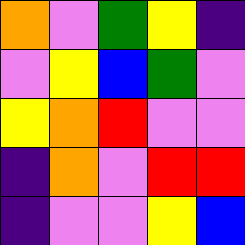[["orange", "violet", "green", "yellow", "indigo"], ["violet", "yellow", "blue", "green", "violet"], ["yellow", "orange", "red", "violet", "violet"], ["indigo", "orange", "violet", "red", "red"], ["indigo", "violet", "violet", "yellow", "blue"]]